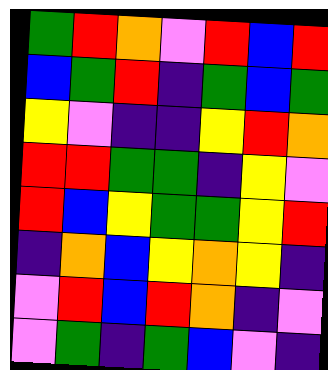[["green", "red", "orange", "violet", "red", "blue", "red"], ["blue", "green", "red", "indigo", "green", "blue", "green"], ["yellow", "violet", "indigo", "indigo", "yellow", "red", "orange"], ["red", "red", "green", "green", "indigo", "yellow", "violet"], ["red", "blue", "yellow", "green", "green", "yellow", "red"], ["indigo", "orange", "blue", "yellow", "orange", "yellow", "indigo"], ["violet", "red", "blue", "red", "orange", "indigo", "violet"], ["violet", "green", "indigo", "green", "blue", "violet", "indigo"]]